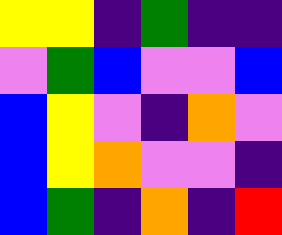[["yellow", "yellow", "indigo", "green", "indigo", "indigo"], ["violet", "green", "blue", "violet", "violet", "blue"], ["blue", "yellow", "violet", "indigo", "orange", "violet"], ["blue", "yellow", "orange", "violet", "violet", "indigo"], ["blue", "green", "indigo", "orange", "indigo", "red"]]